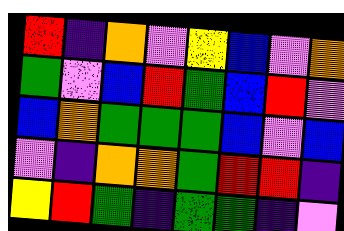[["red", "indigo", "orange", "violet", "yellow", "blue", "violet", "orange"], ["green", "violet", "blue", "red", "green", "blue", "red", "violet"], ["blue", "orange", "green", "green", "green", "blue", "violet", "blue"], ["violet", "indigo", "orange", "orange", "green", "red", "red", "indigo"], ["yellow", "red", "green", "indigo", "green", "green", "indigo", "violet"]]